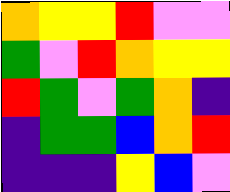[["orange", "yellow", "yellow", "red", "violet", "violet"], ["green", "violet", "red", "orange", "yellow", "yellow"], ["red", "green", "violet", "green", "orange", "indigo"], ["indigo", "green", "green", "blue", "orange", "red"], ["indigo", "indigo", "indigo", "yellow", "blue", "violet"]]